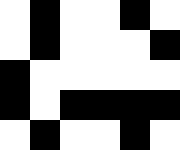[["white", "black", "white", "white", "black", "white"], ["white", "black", "white", "white", "white", "black"], ["black", "white", "white", "white", "white", "white"], ["black", "white", "black", "black", "black", "black"], ["white", "black", "white", "white", "black", "white"]]